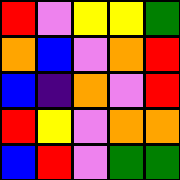[["red", "violet", "yellow", "yellow", "green"], ["orange", "blue", "violet", "orange", "red"], ["blue", "indigo", "orange", "violet", "red"], ["red", "yellow", "violet", "orange", "orange"], ["blue", "red", "violet", "green", "green"]]